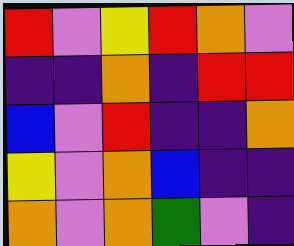[["red", "violet", "yellow", "red", "orange", "violet"], ["indigo", "indigo", "orange", "indigo", "red", "red"], ["blue", "violet", "red", "indigo", "indigo", "orange"], ["yellow", "violet", "orange", "blue", "indigo", "indigo"], ["orange", "violet", "orange", "green", "violet", "indigo"]]